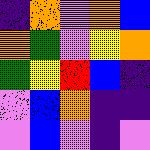[["indigo", "orange", "violet", "orange", "blue"], ["orange", "green", "violet", "yellow", "orange"], ["green", "yellow", "red", "blue", "indigo"], ["violet", "blue", "orange", "indigo", "indigo"], ["violet", "blue", "violet", "indigo", "violet"]]